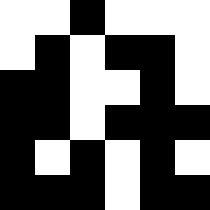[["white", "white", "black", "white", "white", "white"], ["white", "black", "white", "black", "black", "white"], ["black", "black", "white", "white", "black", "white"], ["black", "black", "white", "black", "black", "black"], ["black", "white", "black", "white", "black", "white"], ["black", "black", "black", "white", "black", "black"]]